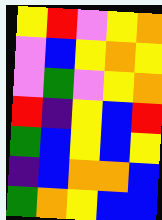[["yellow", "red", "violet", "yellow", "orange"], ["violet", "blue", "yellow", "orange", "yellow"], ["violet", "green", "violet", "yellow", "orange"], ["red", "indigo", "yellow", "blue", "red"], ["green", "blue", "yellow", "blue", "yellow"], ["indigo", "blue", "orange", "orange", "blue"], ["green", "orange", "yellow", "blue", "blue"]]